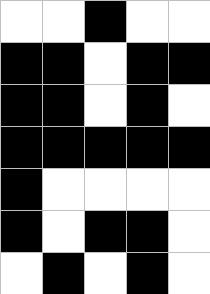[["white", "white", "black", "white", "white"], ["black", "black", "white", "black", "black"], ["black", "black", "white", "black", "white"], ["black", "black", "black", "black", "black"], ["black", "white", "white", "white", "white"], ["black", "white", "black", "black", "white"], ["white", "black", "white", "black", "white"]]